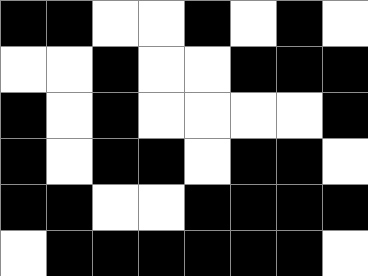[["black", "black", "white", "white", "black", "white", "black", "white"], ["white", "white", "black", "white", "white", "black", "black", "black"], ["black", "white", "black", "white", "white", "white", "white", "black"], ["black", "white", "black", "black", "white", "black", "black", "white"], ["black", "black", "white", "white", "black", "black", "black", "black"], ["white", "black", "black", "black", "black", "black", "black", "white"]]